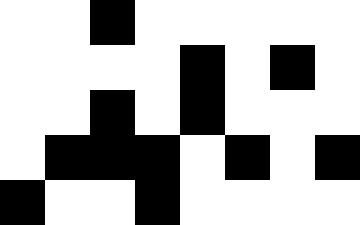[["white", "white", "black", "white", "white", "white", "white", "white"], ["white", "white", "white", "white", "black", "white", "black", "white"], ["white", "white", "black", "white", "black", "white", "white", "white"], ["white", "black", "black", "black", "white", "black", "white", "black"], ["black", "white", "white", "black", "white", "white", "white", "white"]]